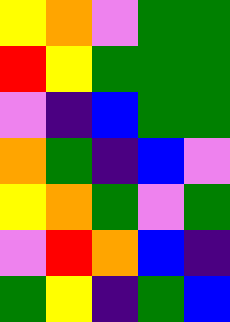[["yellow", "orange", "violet", "green", "green"], ["red", "yellow", "green", "green", "green"], ["violet", "indigo", "blue", "green", "green"], ["orange", "green", "indigo", "blue", "violet"], ["yellow", "orange", "green", "violet", "green"], ["violet", "red", "orange", "blue", "indigo"], ["green", "yellow", "indigo", "green", "blue"]]